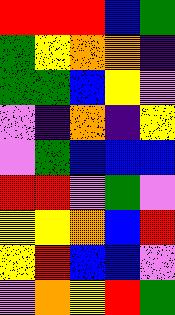[["red", "red", "red", "blue", "green"], ["green", "yellow", "orange", "orange", "indigo"], ["green", "green", "blue", "yellow", "violet"], ["violet", "indigo", "orange", "indigo", "yellow"], ["violet", "green", "blue", "blue", "blue"], ["red", "red", "violet", "green", "violet"], ["yellow", "yellow", "orange", "blue", "red"], ["yellow", "red", "blue", "blue", "violet"], ["violet", "orange", "yellow", "red", "green"]]